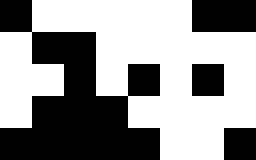[["black", "white", "white", "white", "white", "white", "black", "black"], ["white", "black", "black", "white", "white", "white", "white", "white"], ["white", "white", "black", "white", "black", "white", "black", "white"], ["white", "black", "black", "black", "white", "white", "white", "white"], ["black", "black", "black", "black", "black", "white", "white", "black"]]